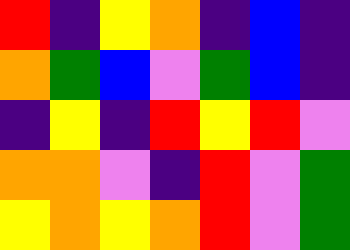[["red", "indigo", "yellow", "orange", "indigo", "blue", "indigo"], ["orange", "green", "blue", "violet", "green", "blue", "indigo"], ["indigo", "yellow", "indigo", "red", "yellow", "red", "violet"], ["orange", "orange", "violet", "indigo", "red", "violet", "green"], ["yellow", "orange", "yellow", "orange", "red", "violet", "green"]]